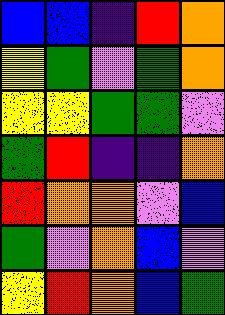[["blue", "blue", "indigo", "red", "orange"], ["yellow", "green", "violet", "green", "orange"], ["yellow", "yellow", "green", "green", "violet"], ["green", "red", "indigo", "indigo", "orange"], ["red", "orange", "orange", "violet", "blue"], ["green", "violet", "orange", "blue", "violet"], ["yellow", "red", "orange", "blue", "green"]]